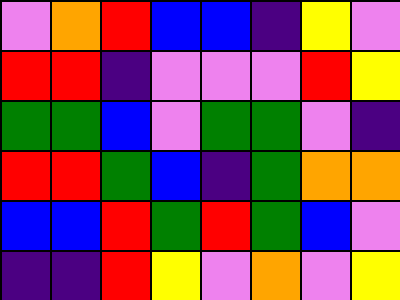[["violet", "orange", "red", "blue", "blue", "indigo", "yellow", "violet"], ["red", "red", "indigo", "violet", "violet", "violet", "red", "yellow"], ["green", "green", "blue", "violet", "green", "green", "violet", "indigo"], ["red", "red", "green", "blue", "indigo", "green", "orange", "orange"], ["blue", "blue", "red", "green", "red", "green", "blue", "violet"], ["indigo", "indigo", "red", "yellow", "violet", "orange", "violet", "yellow"]]